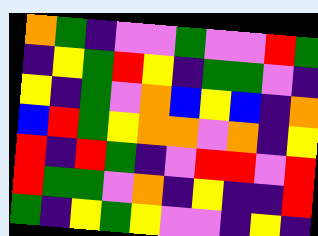[["orange", "green", "indigo", "violet", "violet", "green", "violet", "violet", "red", "green"], ["indigo", "yellow", "green", "red", "yellow", "indigo", "green", "green", "violet", "indigo"], ["yellow", "indigo", "green", "violet", "orange", "blue", "yellow", "blue", "indigo", "orange"], ["blue", "red", "green", "yellow", "orange", "orange", "violet", "orange", "indigo", "yellow"], ["red", "indigo", "red", "green", "indigo", "violet", "red", "red", "violet", "red"], ["red", "green", "green", "violet", "orange", "indigo", "yellow", "indigo", "indigo", "red"], ["green", "indigo", "yellow", "green", "yellow", "violet", "violet", "indigo", "yellow", "indigo"]]